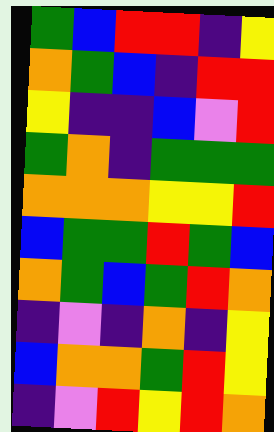[["green", "blue", "red", "red", "indigo", "yellow"], ["orange", "green", "blue", "indigo", "red", "red"], ["yellow", "indigo", "indigo", "blue", "violet", "red"], ["green", "orange", "indigo", "green", "green", "green"], ["orange", "orange", "orange", "yellow", "yellow", "red"], ["blue", "green", "green", "red", "green", "blue"], ["orange", "green", "blue", "green", "red", "orange"], ["indigo", "violet", "indigo", "orange", "indigo", "yellow"], ["blue", "orange", "orange", "green", "red", "yellow"], ["indigo", "violet", "red", "yellow", "red", "orange"]]